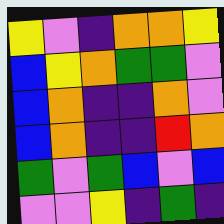[["yellow", "violet", "indigo", "orange", "orange", "yellow"], ["blue", "yellow", "orange", "green", "green", "violet"], ["blue", "orange", "indigo", "indigo", "orange", "violet"], ["blue", "orange", "indigo", "indigo", "red", "orange"], ["green", "violet", "green", "blue", "violet", "blue"], ["violet", "violet", "yellow", "indigo", "green", "indigo"]]